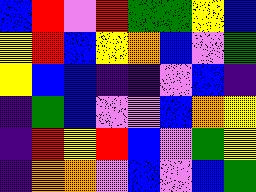[["blue", "red", "violet", "red", "green", "green", "yellow", "blue"], ["yellow", "red", "blue", "yellow", "orange", "blue", "violet", "green"], ["yellow", "blue", "blue", "indigo", "indigo", "violet", "blue", "indigo"], ["indigo", "green", "blue", "violet", "violet", "blue", "orange", "yellow"], ["indigo", "red", "yellow", "red", "blue", "violet", "green", "yellow"], ["indigo", "orange", "orange", "violet", "blue", "violet", "blue", "green"]]